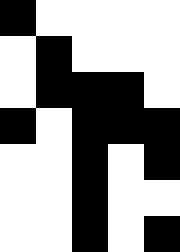[["black", "white", "white", "white", "white"], ["white", "black", "white", "white", "white"], ["white", "black", "black", "black", "white"], ["black", "white", "black", "black", "black"], ["white", "white", "black", "white", "black"], ["white", "white", "black", "white", "white"], ["white", "white", "black", "white", "black"]]